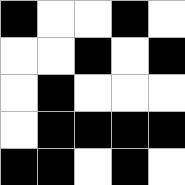[["black", "white", "white", "black", "white"], ["white", "white", "black", "white", "black"], ["white", "black", "white", "white", "white"], ["white", "black", "black", "black", "black"], ["black", "black", "white", "black", "white"]]